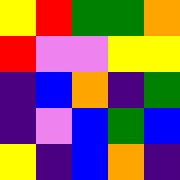[["yellow", "red", "green", "green", "orange"], ["red", "violet", "violet", "yellow", "yellow"], ["indigo", "blue", "orange", "indigo", "green"], ["indigo", "violet", "blue", "green", "blue"], ["yellow", "indigo", "blue", "orange", "indigo"]]